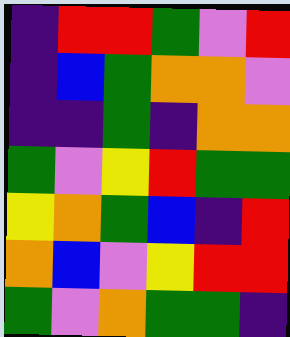[["indigo", "red", "red", "green", "violet", "red"], ["indigo", "blue", "green", "orange", "orange", "violet"], ["indigo", "indigo", "green", "indigo", "orange", "orange"], ["green", "violet", "yellow", "red", "green", "green"], ["yellow", "orange", "green", "blue", "indigo", "red"], ["orange", "blue", "violet", "yellow", "red", "red"], ["green", "violet", "orange", "green", "green", "indigo"]]